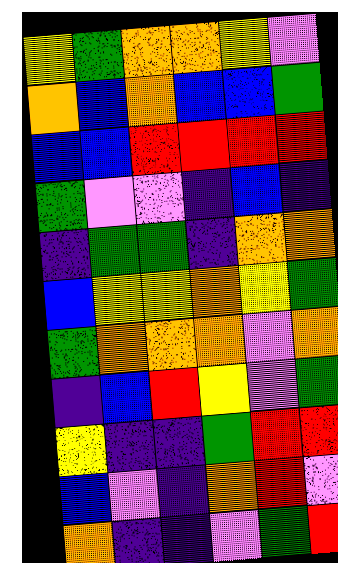[["yellow", "green", "orange", "orange", "yellow", "violet"], ["orange", "blue", "orange", "blue", "blue", "green"], ["blue", "blue", "red", "red", "red", "red"], ["green", "violet", "violet", "indigo", "blue", "indigo"], ["indigo", "green", "green", "indigo", "orange", "orange"], ["blue", "yellow", "yellow", "orange", "yellow", "green"], ["green", "orange", "orange", "orange", "violet", "orange"], ["indigo", "blue", "red", "yellow", "violet", "green"], ["yellow", "indigo", "indigo", "green", "red", "red"], ["blue", "violet", "indigo", "orange", "red", "violet"], ["orange", "indigo", "indigo", "violet", "green", "red"]]